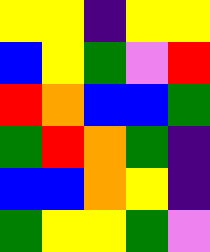[["yellow", "yellow", "indigo", "yellow", "yellow"], ["blue", "yellow", "green", "violet", "red"], ["red", "orange", "blue", "blue", "green"], ["green", "red", "orange", "green", "indigo"], ["blue", "blue", "orange", "yellow", "indigo"], ["green", "yellow", "yellow", "green", "violet"]]